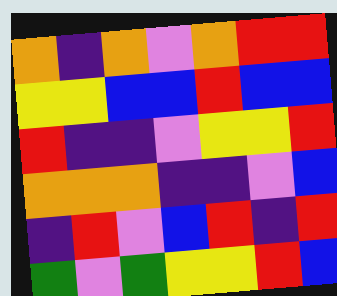[["orange", "indigo", "orange", "violet", "orange", "red", "red"], ["yellow", "yellow", "blue", "blue", "red", "blue", "blue"], ["red", "indigo", "indigo", "violet", "yellow", "yellow", "red"], ["orange", "orange", "orange", "indigo", "indigo", "violet", "blue"], ["indigo", "red", "violet", "blue", "red", "indigo", "red"], ["green", "violet", "green", "yellow", "yellow", "red", "blue"]]